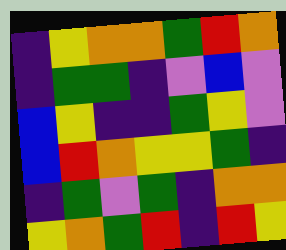[["indigo", "yellow", "orange", "orange", "green", "red", "orange"], ["indigo", "green", "green", "indigo", "violet", "blue", "violet"], ["blue", "yellow", "indigo", "indigo", "green", "yellow", "violet"], ["blue", "red", "orange", "yellow", "yellow", "green", "indigo"], ["indigo", "green", "violet", "green", "indigo", "orange", "orange"], ["yellow", "orange", "green", "red", "indigo", "red", "yellow"]]